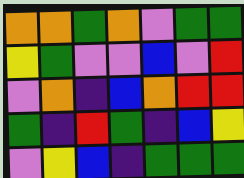[["orange", "orange", "green", "orange", "violet", "green", "green"], ["yellow", "green", "violet", "violet", "blue", "violet", "red"], ["violet", "orange", "indigo", "blue", "orange", "red", "red"], ["green", "indigo", "red", "green", "indigo", "blue", "yellow"], ["violet", "yellow", "blue", "indigo", "green", "green", "green"]]